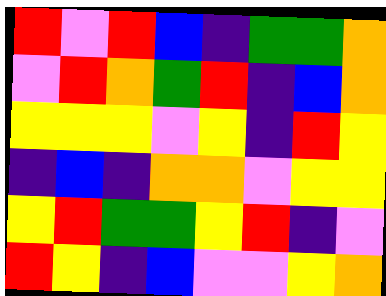[["red", "violet", "red", "blue", "indigo", "green", "green", "orange"], ["violet", "red", "orange", "green", "red", "indigo", "blue", "orange"], ["yellow", "yellow", "yellow", "violet", "yellow", "indigo", "red", "yellow"], ["indigo", "blue", "indigo", "orange", "orange", "violet", "yellow", "yellow"], ["yellow", "red", "green", "green", "yellow", "red", "indigo", "violet"], ["red", "yellow", "indigo", "blue", "violet", "violet", "yellow", "orange"]]